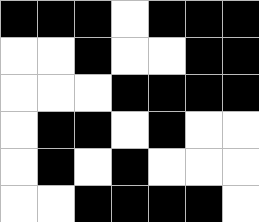[["black", "black", "black", "white", "black", "black", "black"], ["white", "white", "black", "white", "white", "black", "black"], ["white", "white", "white", "black", "black", "black", "black"], ["white", "black", "black", "white", "black", "white", "white"], ["white", "black", "white", "black", "white", "white", "white"], ["white", "white", "black", "black", "black", "black", "white"]]